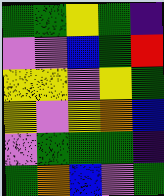[["green", "green", "yellow", "green", "indigo"], ["violet", "violet", "blue", "green", "red"], ["yellow", "yellow", "violet", "yellow", "green"], ["yellow", "violet", "yellow", "orange", "blue"], ["violet", "green", "green", "green", "indigo"], ["green", "orange", "blue", "violet", "green"]]